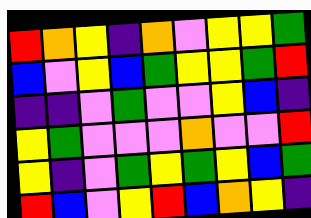[["red", "orange", "yellow", "indigo", "orange", "violet", "yellow", "yellow", "green"], ["blue", "violet", "yellow", "blue", "green", "yellow", "yellow", "green", "red"], ["indigo", "indigo", "violet", "green", "violet", "violet", "yellow", "blue", "indigo"], ["yellow", "green", "violet", "violet", "violet", "orange", "violet", "violet", "red"], ["yellow", "indigo", "violet", "green", "yellow", "green", "yellow", "blue", "green"], ["red", "blue", "violet", "yellow", "red", "blue", "orange", "yellow", "indigo"]]